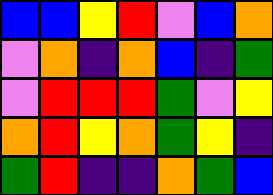[["blue", "blue", "yellow", "red", "violet", "blue", "orange"], ["violet", "orange", "indigo", "orange", "blue", "indigo", "green"], ["violet", "red", "red", "red", "green", "violet", "yellow"], ["orange", "red", "yellow", "orange", "green", "yellow", "indigo"], ["green", "red", "indigo", "indigo", "orange", "green", "blue"]]